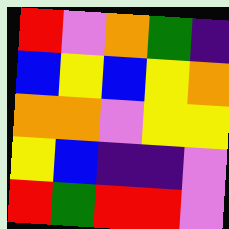[["red", "violet", "orange", "green", "indigo"], ["blue", "yellow", "blue", "yellow", "orange"], ["orange", "orange", "violet", "yellow", "yellow"], ["yellow", "blue", "indigo", "indigo", "violet"], ["red", "green", "red", "red", "violet"]]